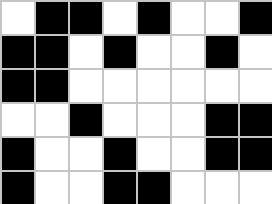[["white", "black", "black", "white", "black", "white", "white", "black"], ["black", "black", "white", "black", "white", "white", "black", "white"], ["black", "black", "white", "white", "white", "white", "white", "white"], ["white", "white", "black", "white", "white", "white", "black", "black"], ["black", "white", "white", "black", "white", "white", "black", "black"], ["black", "white", "white", "black", "black", "white", "white", "white"]]